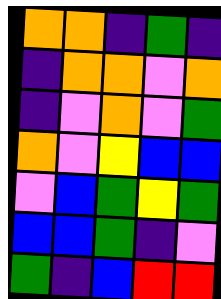[["orange", "orange", "indigo", "green", "indigo"], ["indigo", "orange", "orange", "violet", "orange"], ["indigo", "violet", "orange", "violet", "green"], ["orange", "violet", "yellow", "blue", "blue"], ["violet", "blue", "green", "yellow", "green"], ["blue", "blue", "green", "indigo", "violet"], ["green", "indigo", "blue", "red", "red"]]